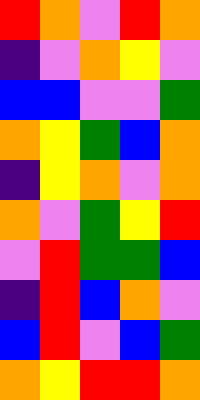[["red", "orange", "violet", "red", "orange"], ["indigo", "violet", "orange", "yellow", "violet"], ["blue", "blue", "violet", "violet", "green"], ["orange", "yellow", "green", "blue", "orange"], ["indigo", "yellow", "orange", "violet", "orange"], ["orange", "violet", "green", "yellow", "red"], ["violet", "red", "green", "green", "blue"], ["indigo", "red", "blue", "orange", "violet"], ["blue", "red", "violet", "blue", "green"], ["orange", "yellow", "red", "red", "orange"]]